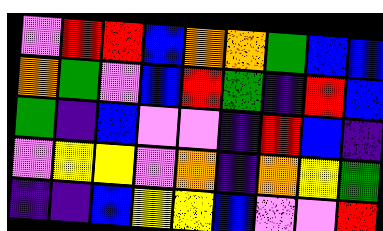[["violet", "red", "red", "blue", "orange", "orange", "green", "blue", "blue"], ["orange", "green", "violet", "blue", "red", "green", "indigo", "red", "blue"], ["green", "indigo", "blue", "violet", "violet", "indigo", "red", "blue", "indigo"], ["violet", "yellow", "yellow", "violet", "orange", "indigo", "orange", "yellow", "green"], ["indigo", "indigo", "blue", "yellow", "yellow", "blue", "violet", "violet", "red"]]